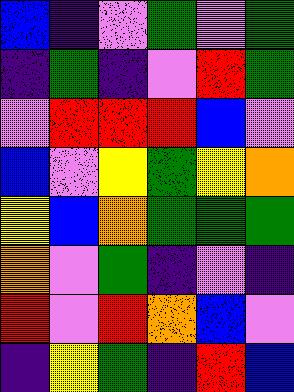[["blue", "indigo", "violet", "green", "violet", "green"], ["indigo", "green", "indigo", "violet", "red", "green"], ["violet", "red", "red", "red", "blue", "violet"], ["blue", "violet", "yellow", "green", "yellow", "orange"], ["yellow", "blue", "orange", "green", "green", "green"], ["orange", "violet", "green", "indigo", "violet", "indigo"], ["red", "violet", "red", "orange", "blue", "violet"], ["indigo", "yellow", "green", "indigo", "red", "blue"]]